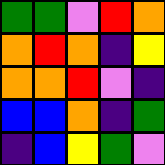[["green", "green", "violet", "red", "orange"], ["orange", "red", "orange", "indigo", "yellow"], ["orange", "orange", "red", "violet", "indigo"], ["blue", "blue", "orange", "indigo", "green"], ["indigo", "blue", "yellow", "green", "violet"]]